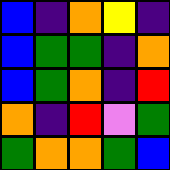[["blue", "indigo", "orange", "yellow", "indigo"], ["blue", "green", "green", "indigo", "orange"], ["blue", "green", "orange", "indigo", "red"], ["orange", "indigo", "red", "violet", "green"], ["green", "orange", "orange", "green", "blue"]]